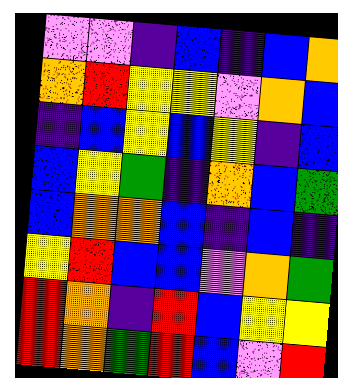[["violet", "violet", "indigo", "blue", "indigo", "blue", "orange"], ["orange", "red", "yellow", "yellow", "violet", "orange", "blue"], ["indigo", "blue", "yellow", "blue", "yellow", "indigo", "blue"], ["blue", "yellow", "green", "indigo", "orange", "blue", "green"], ["blue", "orange", "orange", "blue", "indigo", "blue", "indigo"], ["yellow", "red", "blue", "blue", "violet", "orange", "green"], ["red", "orange", "indigo", "red", "blue", "yellow", "yellow"], ["red", "orange", "green", "red", "blue", "violet", "red"]]